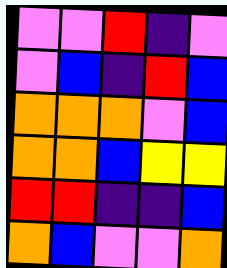[["violet", "violet", "red", "indigo", "violet"], ["violet", "blue", "indigo", "red", "blue"], ["orange", "orange", "orange", "violet", "blue"], ["orange", "orange", "blue", "yellow", "yellow"], ["red", "red", "indigo", "indigo", "blue"], ["orange", "blue", "violet", "violet", "orange"]]